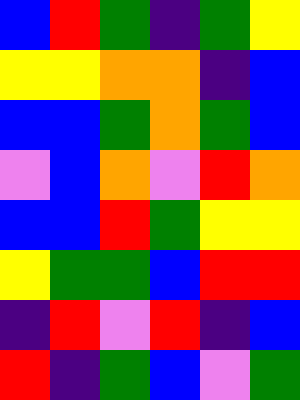[["blue", "red", "green", "indigo", "green", "yellow"], ["yellow", "yellow", "orange", "orange", "indigo", "blue"], ["blue", "blue", "green", "orange", "green", "blue"], ["violet", "blue", "orange", "violet", "red", "orange"], ["blue", "blue", "red", "green", "yellow", "yellow"], ["yellow", "green", "green", "blue", "red", "red"], ["indigo", "red", "violet", "red", "indigo", "blue"], ["red", "indigo", "green", "blue", "violet", "green"]]